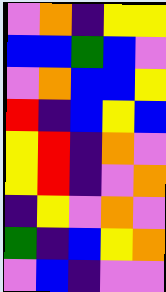[["violet", "orange", "indigo", "yellow", "yellow"], ["blue", "blue", "green", "blue", "violet"], ["violet", "orange", "blue", "blue", "yellow"], ["red", "indigo", "blue", "yellow", "blue"], ["yellow", "red", "indigo", "orange", "violet"], ["yellow", "red", "indigo", "violet", "orange"], ["indigo", "yellow", "violet", "orange", "violet"], ["green", "indigo", "blue", "yellow", "orange"], ["violet", "blue", "indigo", "violet", "violet"]]